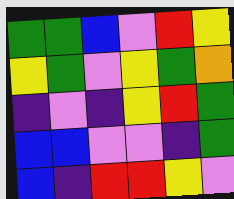[["green", "green", "blue", "violet", "red", "yellow"], ["yellow", "green", "violet", "yellow", "green", "orange"], ["indigo", "violet", "indigo", "yellow", "red", "green"], ["blue", "blue", "violet", "violet", "indigo", "green"], ["blue", "indigo", "red", "red", "yellow", "violet"]]